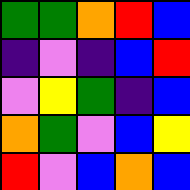[["green", "green", "orange", "red", "blue"], ["indigo", "violet", "indigo", "blue", "red"], ["violet", "yellow", "green", "indigo", "blue"], ["orange", "green", "violet", "blue", "yellow"], ["red", "violet", "blue", "orange", "blue"]]